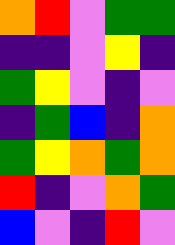[["orange", "red", "violet", "green", "green"], ["indigo", "indigo", "violet", "yellow", "indigo"], ["green", "yellow", "violet", "indigo", "violet"], ["indigo", "green", "blue", "indigo", "orange"], ["green", "yellow", "orange", "green", "orange"], ["red", "indigo", "violet", "orange", "green"], ["blue", "violet", "indigo", "red", "violet"]]